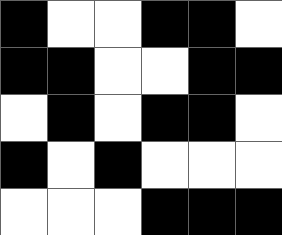[["black", "white", "white", "black", "black", "white"], ["black", "black", "white", "white", "black", "black"], ["white", "black", "white", "black", "black", "white"], ["black", "white", "black", "white", "white", "white"], ["white", "white", "white", "black", "black", "black"]]